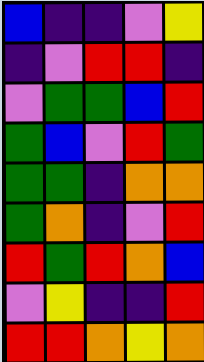[["blue", "indigo", "indigo", "violet", "yellow"], ["indigo", "violet", "red", "red", "indigo"], ["violet", "green", "green", "blue", "red"], ["green", "blue", "violet", "red", "green"], ["green", "green", "indigo", "orange", "orange"], ["green", "orange", "indigo", "violet", "red"], ["red", "green", "red", "orange", "blue"], ["violet", "yellow", "indigo", "indigo", "red"], ["red", "red", "orange", "yellow", "orange"]]